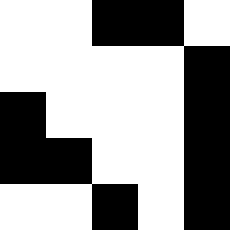[["white", "white", "black", "black", "white"], ["white", "white", "white", "white", "black"], ["black", "white", "white", "white", "black"], ["black", "black", "white", "white", "black"], ["white", "white", "black", "white", "black"]]